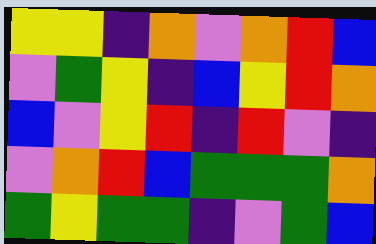[["yellow", "yellow", "indigo", "orange", "violet", "orange", "red", "blue"], ["violet", "green", "yellow", "indigo", "blue", "yellow", "red", "orange"], ["blue", "violet", "yellow", "red", "indigo", "red", "violet", "indigo"], ["violet", "orange", "red", "blue", "green", "green", "green", "orange"], ["green", "yellow", "green", "green", "indigo", "violet", "green", "blue"]]